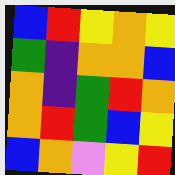[["blue", "red", "yellow", "orange", "yellow"], ["green", "indigo", "orange", "orange", "blue"], ["orange", "indigo", "green", "red", "orange"], ["orange", "red", "green", "blue", "yellow"], ["blue", "orange", "violet", "yellow", "red"]]